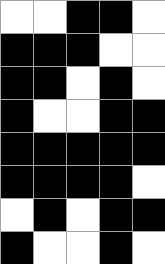[["white", "white", "black", "black", "white"], ["black", "black", "black", "white", "white"], ["black", "black", "white", "black", "white"], ["black", "white", "white", "black", "black"], ["black", "black", "black", "black", "black"], ["black", "black", "black", "black", "white"], ["white", "black", "white", "black", "black"], ["black", "white", "white", "black", "white"]]